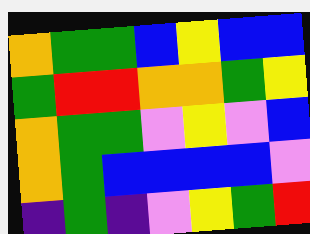[["orange", "green", "green", "blue", "yellow", "blue", "blue"], ["green", "red", "red", "orange", "orange", "green", "yellow"], ["orange", "green", "green", "violet", "yellow", "violet", "blue"], ["orange", "green", "blue", "blue", "blue", "blue", "violet"], ["indigo", "green", "indigo", "violet", "yellow", "green", "red"]]